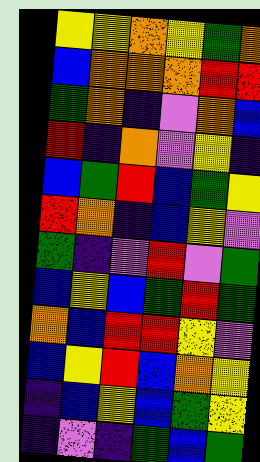[["yellow", "yellow", "orange", "yellow", "green", "orange"], ["blue", "orange", "orange", "orange", "red", "red"], ["green", "orange", "indigo", "violet", "orange", "blue"], ["red", "indigo", "orange", "violet", "yellow", "indigo"], ["blue", "green", "red", "blue", "green", "yellow"], ["red", "orange", "indigo", "blue", "yellow", "violet"], ["green", "indigo", "violet", "red", "violet", "green"], ["blue", "yellow", "blue", "green", "red", "green"], ["orange", "blue", "red", "red", "yellow", "violet"], ["blue", "yellow", "red", "blue", "orange", "yellow"], ["indigo", "blue", "yellow", "blue", "green", "yellow"], ["indigo", "violet", "indigo", "green", "blue", "green"]]